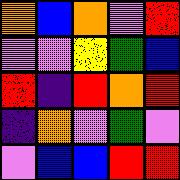[["orange", "blue", "orange", "violet", "red"], ["violet", "violet", "yellow", "green", "blue"], ["red", "indigo", "red", "orange", "red"], ["indigo", "orange", "violet", "green", "violet"], ["violet", "blue", "blue", "red", "red"]]